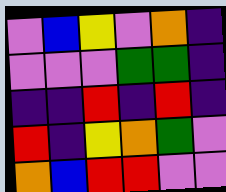[["violet", "blue", "yellow", "violet", "orange", "indigo"], ["violet", "violet", "violet", "green", "green", "indigo"], ["indigo", "indigo", "red", "indigo", "red", "indigo"], ["red", "indigo", "yellow", "orange", "green", "violet"], ["orange", "blue", "red", "red", "violet", "violet"]]